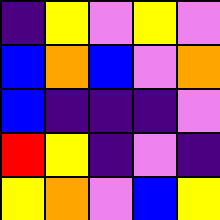[["indigo", "yellow", "violet", "yellow", "violet"], ["blue", "orange", "blue", "violet", "orange"], ["blue", "indigo", "indigo", "indigo", "violet"], ["red", "yellow", "indigo", "violet", "indigo"], ["yellow", "orange", "violet", "blue", "yellow"]]